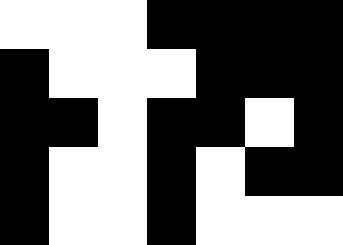[["white", "white", "white", "black", "black", "black", "black"], ["black", "white", "white", "white", "black", "black", "black"], ["black", "black", "white", "black", "black", "white", "black"], ["black", "white", "white", "black", "white", "black", "black"], ["black", "white", "white", "black", "white", "white", "white"]]